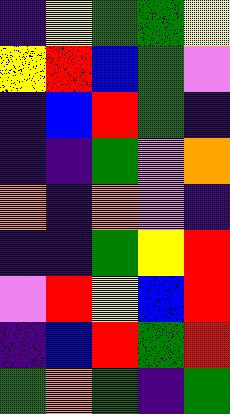[["indigo", "yellow", "green", "green", "yellow"], ["yellow", "red", "blue", "green", "violet"], ["indigo", "blue", "red", "green", "indigo"], ["indigo", "indigo", "green", "violet", "orange"], ["orange", "indigo", "orange", "violet", "indigo"], ["indigo", "indigo", "green", "yellow", "red"], ["violet", "red", "yellow", "blue", "red"], ["indigo", "blue", "red", "green", "red"], ["green", "orange", "green", "indigo", "green"]]